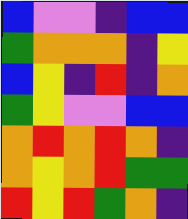[["blue", "violet", "violet", "indigo", "blue", "blue"], ["green", "orange", "orange", "orange", "indigo", "yellow"], ["blue", "yellow", "indigo", "red", "indigo", "orange"], ["green", "yellow", "violet", "violet", "blue", "blue"], ["orange", "red", "orange", "red", "orange", "indigo"], ["orange", "yellow", "orange", "red", "green", "green"], ["red", "yellow", "red", "green", "orange", "indigo"]]